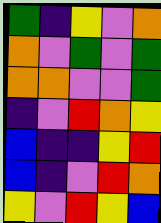[["green", "indigo", "yellow", "violet", "orange"], ["orange", "violet", "green", "violet", "green"], ["orange", "orange", "violet", "violet", "green"], ["indigo", "violet", "red", "orange", "yellow"], ["blue", "indigo", "indigo", "yellow", "red"], ["blue", "indigo", "violet", "red", "orange"], ["yellow", "violet", "red", "yellow", "blue"]]